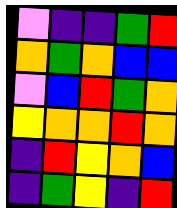[["violet", "indigo", "indigo", "green", "red"], ["orange", "green", "orange", "blue", "blue"], ["violet", "blue", "red", "green", "orange"], ["yellow", "orange", "orange", "red", "orange"], ["indigo", "red", "yellow", "orange", "blue"], ["indigo", "green", "yellow", "indigo", "red"]]